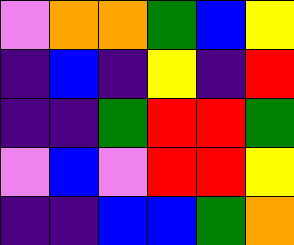[["violet", "orange", "orange", "green", "blue", "yellow"], ["indigo", "blue", "indigo", "yellow", "indigo", "red"], ["indigo", "indigo", "green", "red", "red", "green"], ["violet", "blue", "violet", "red", "red", "yellow"], ["indigo", "indigo", "blue", "blue", "green", "orange"]]